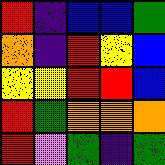[["red", "indigo", "blue", "blue", "green"], ["orange", "indigo", "red", "yellow", "blue"], ["yellow", "yellow", "red", "red", "blue"], ["red", "green", "orange", "orange", "orange"], ["red", "violet", "green", "indigo", "green"]]